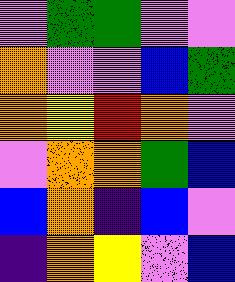[["violet", "green", "green", "violet", "violet"], ["orange", "violet", "violet", "blue", "green"], ["orange", "yellow", "red", "orange", "violet"], ["violet", "orange", "orange", "green", "blue"], ["blue", "orange", "indigo", "blue", "violet"], ["indigo", "orange", "yellow", "violet", "blue"]]